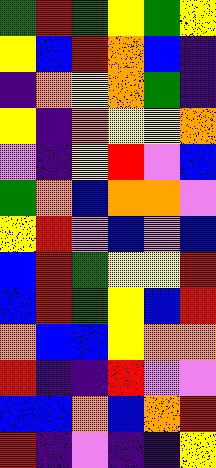[["green", "red", "green", "yellow", "green", "yellow"], ["yellow", "blue", "red", "orange", "blue", "indigo"], ["indigo", "orange", "yellow", "orange", "green", "indigo"], ["yellow", "indigo", "orange", "yellow", "yellow", "orange"], ["violet", "indigo", "yellow", "red", "violet", "blue"], ["green", "orange", "blue", "orange", "orange", "violet"], ["yellow", "red", "violet", "blue", "violet", "blue"], ["blue", "red", "green", "yellow", "yellow", "red"], ["blue", "red", "green", "yellow", "blue", "red"], ["orange", "blue", "blue", "yellow", "orange", "orange"], ["red", "indigo", "indigo", "red", "violet", "violet"], ["blue", "blue", "orange", "blue", "orange", "red"], ["red", "indigo", "violet", "indigo", "indigo", "yellow"]]